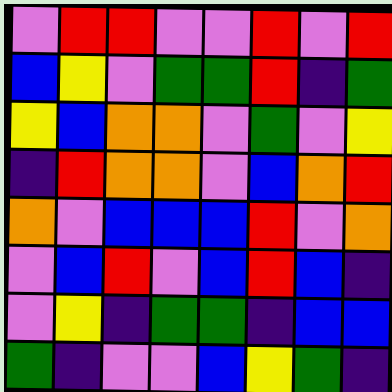[["violet", "red", "red", "violet", "violet", "red", "violet", "red"], ["blue", "yellow", "violet", "green", "green", "red", "indigo", "green"], ["yellow", "blue", "orange", "orange", "violet", "green", "violet", "yellow"], ["indigo", "red", "orange", "orange", "violet", "blue", "orange", "red"], ["orange", "violet", "blue", "blue", "blue", "red", "violet", "orange"], ["violet", "blue", "red", "violet", "blue", "red", "blue", "indigo"], ["violet", "yellow", "indigo", "green", "green", "indigo", "blue", "blue"], ["green", "indigo", "violet", "violet", "blue", "yellow", "green", "indigo"]]